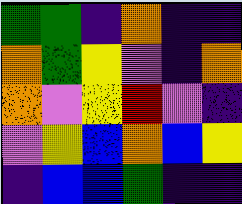[["green", "green", "indigo", "orange", "indigo", "indigo"], ["orange", "green", "yellow", "violet", "indigo", "orange"], ["orange", "violet", "yellow", "red", "violet", "indigo"], ["violet", "yellow", "blue", "orange", "blue", "yellow"], ["indigo", "blue", "blue", "green", "indigo", "indigo"]]